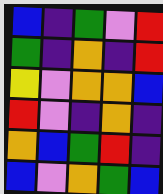[["blue", "indigo", "green", "violet", "red"], ["green", "indigo", "orange", "indigo", "red"], ["yellow", "violet", "orange", "orange", "blue"], ["red", "violet", "indigo", "orange", "indigo"], ["orange", "blue", "green", "red", "indigo"], ["blue", "violet", "orange", "green", "blue"]]